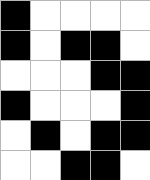[["black", "white", "white", "white", "white"], ["black", "white", "black", "black", "white"], ["white", "white", "white", "black", "black"], ["black", "white", "white", "white", "black"], ["white", "black", "white", "black", "black"], ["white", "white", "black", "black", "white"]]